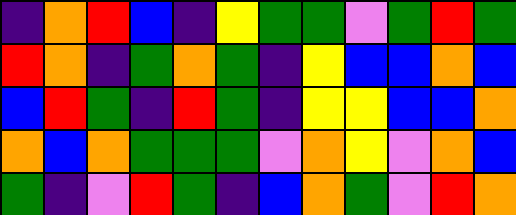[["indigo", "orange", "red", "blue", "indigo", "yellow", "green", "green", "violet", "green", "red", "green"], ["red", "orange", "indigo", "green", "orange", "green", "indigo", "yellow", "blue", "blue", "orange", "blue"], ["blue", "red", "green", "indigo", "red", "green", "indigo", "yellow", "yellow", "blue", "blue", "orange"], ["orange", "blue", "orange", "green", "green", "green", "violet", "orange", "yellow", "violet", "orange", "blue"], ["green", "indigo", "violet", "red", "green", "indigo", "blue", "orange", "green", "violet", "red", "orange"]]